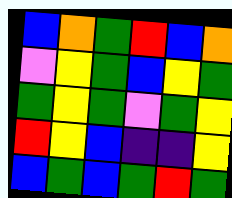[["blue", "orange", "green", "red", "blue", "orange"], ["violet", "yellow", "green", "blue", "yellow", "green"], ["green", "yellow", "green", "violet", "green", "yellow"], ["red", "yellow", "blue", "indigo", "indigo", "yellow"], ["blue", "green", "blue", "green", "red", "green"]]